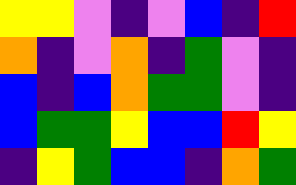[["yellow", "yellow", "violet", "indigo", "violet", "blue", "indigo", "red"], ["orange", "indigo", "violet", "orange", "indigo", "green", "violet", "indigo"], ["blue", "indigo", "blue", "orange", "green", "green", "violet", "indigo"], ["blue", "green", "green", "yellow", "blue", "blue", "red", "yellow"], ["indigo", "yellow", "green", "blue", "blue", "indigo", "orange", "green"]]